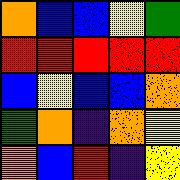[["orange", "blue", "blue", "yellow", "green"], ["red", "red", "red", "red", "red"], ["blue", "yellow", "blue", "blue", "orange"], ["green", "orange", "indigo", "orange", "yellow"], ["orange", "blue", "red", "indigo", "yellow"]]